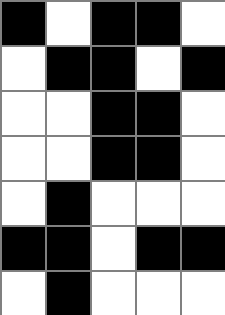[["black", "white", "black", "black", "white"], ["white", "black", "black", "white", "black"], ["white", "white", "black", "black", "white"], ["white", "white", "black", "black", "white"], ["white", "black", "white", "white", "white"], ["black", "black", "white", "black", "black"], ["white", "black", "white", "white", "white"]]